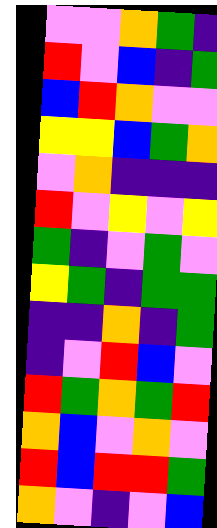[["violet", "violet", "orange", "green", "indigo"], ["red", "violet", "blue", "indigo", "green"], ["blue", "red", "orange", "violet", "violet"], ["yellow", "yellow", "blue", "green", "orange"], ["violet", "orange", "indigo", "indigo", "indigo"], ["red", "violet", "yellow", "violet", "yellow"], ["green", "indigo", "violet", "green", "violet"], ["yellow", "green", "indigo", "green", "green"], ["indigo", "indigo", "orange", "indigo", "green"], ["indigo", "violet", "red", "blue", "violet"], ["red", "green", "orange", "green", "red"], ["orange", "blue", "violet", "orange", "violet"], ["red", "blue", "red", "red", "green"], ["orange", "violet", "indigo", "violet", "blue"]]